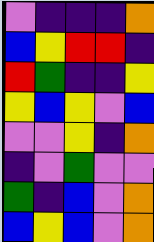[["violet", "indigo", "indigo", "indigo", "orange"], ["blue", "yellow", "red", "red", "indigo"], ["red", "green", "indigo", "indigo", "yellow"], ["yellow", "blue", "yellow", "violet", "blue"], ["violet", "violet", "yellow", "indigo", "orange"], ["indigo", "violet", "green", "violet", "violet"], ["green", "indigo", "blue", "violet", "orange"], ["blue", "yellow", "blue", "violet", "orange"]]